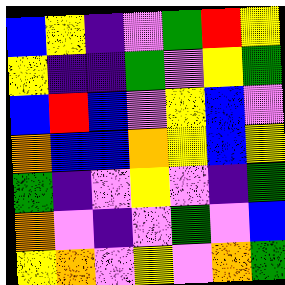[["blue", "yellow", "indigo", "violet", "green", "red", "yellow"], ["yellow", "indigo", "indigo", "green", "violet", "yellow", "green"], ["blue", "red", "blue", "violet", "yellow", "blue", "violet"], ["orange", "blue", "blue", "orange", "yellow", "blue", "yellow"], ["green", "indigo", "violet", "yellow", "violet", "indigo", "green"], ["orange", "violet", "indigo", "violet", "green", "violet", "blue"], ["yellow", "orange", "violet", "yellow", "violet", "orange", "green"]]